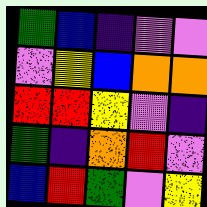[["green", "blue", "indigo", "violet", "violet"], ["violet", "yellow", "blue", "orange", "orange"], ["red", "red", "yellow", "violet", "indigo"], ["green", "indigo", "orange", "red", "violet"], ["blue", "red", "green", "violet", "yellow"]]